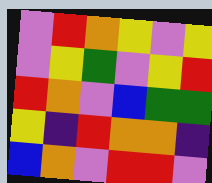[["violet", "red", "orange", "yellow", "violet", "yellow"], ["violet", "yellow", "green", "violet", "yellow", "red"], ["red", "orange", "violet", "blue", "green", "green"], ["yellow", "indigo", "red", "orange", "orange", "indigo"], ["blue", "orange", "violet", "red", "red", "violet"]]